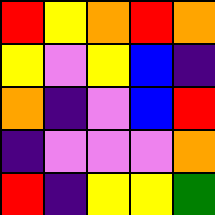[["red", "yellow", "orange", "red", "orange"], ["yellow", "violet", "yellow", "blue", "indigo"], ["orange", "indigo", "violet", "blue", "red"], ["indigo", "violet", "violet", "violet", "orange"], ["red", "indigo", "yellow", "yellow", "green"]]